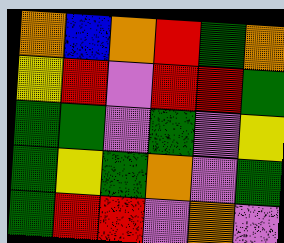[["orange", "blue", "orange", "red", "green", "orange"], ["yellow", "red", "violet", "red", "red", "green"], ["green", "green", "violet", "green", "violet", "yellow"], ["green", "yellow", "green", "orange", "violet", "green"], ["green", "red", "red", "violet", "orange", "violet"]]